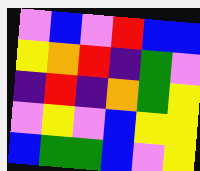[["violet", "blue", "violet", "red", "blue", "blue"], ["yellow", "orange", "red", "indigo", "green", "violet"], ["indigo", "red", "indigo", "orange", "green", "yellow"], ["violet", "yellow", "violet", "blue", "yellow", "yellow"], ["blue", "green", "green", "blue", "violet", "yellow"]]